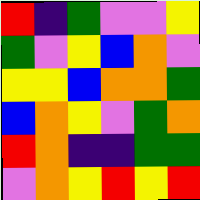[["red", "indigo", "green", "violet", "violet", "yellow"], ["green", "violet", "yellow", "blue", "orange", "violet"], ["yellow", "yellow", "blue", "orange", "orange", "green"], ["blue", "orange", "yellow", "violet", "green", "orange"], ["red", "orange", "indigo", "indigo", "green", "green"], ["violet", "orange", "yellow", "red", "yellow", "red"]]